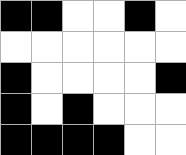[["black", "black", "white", "white", "black", "white"], ["white", "white", "white", "white", "white", "white"], ["black", "white", "white", "white", "white", "black"], ["black", "white", "black", "white", "white", "white"], ["black", "black", "black", "black", "white", "white"]]